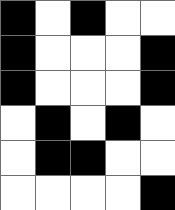[["black", "white", "black", "white", "white"], ["black", "white", "white", "white", "black"], ["black", "white", "white", "white", "black"], ["white", "black", "white", "black", "white"], ["white", "black", "black", "white", "white"], ["white", "white", "white", "white", "black"]]